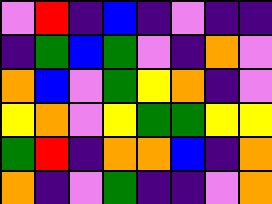[["violet", "red", "indigo", "blue", "indigo", "violet", "indigo", "indigo"], ["indigo", "green", "blue", "green", "violet", "indigo", "orange", "violet"], ["orange", "blue", "violet", "green", "yellow", "orange", "indigo", "violet"], ["yellow", "orange", "violet", "yellow", "green", "green", "yellow", "yellow"], ["green", "red", "indigo", "orange", "orange", "blue", "indigo", "orange"], ["orange", "indigo", "violet", "green", "indigo", "indigo", "violet", "orange"]]